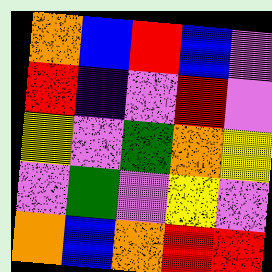[["orange", "blue", "red", "blue", "violet"], ["red", "indigo", "violet", "red", "violet"], ["yellow", "violet", "green", "orange", "yellow"], ["violet", "green", "violet", "yellow", "violet"], ["orange", "blue", "orange", "red", "red"]]